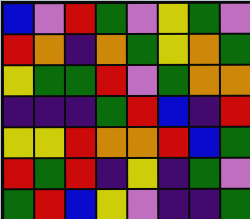[["blue", "violet", "red", "green", "violet", "yellow", "green", "violet"], ["red", "orange", "indigo", "orange", "green", "yellow", "orange", "green"], ["yellow", "green", "green", "red", "violet", "green", "orange", "orange"], ["indigo", "indigo", "indigo", "green", "red", "blue", "indigo", "red"], ["yellow", "yellow", "red", "orange", "orange", "red", "blue", "green"], ["red", "green", "red", "indigo", "yellow", "indigo", "green", "violet"], ["green", "red", "blue", "yellow", "violet", "indigo", "indigo", "green"]]